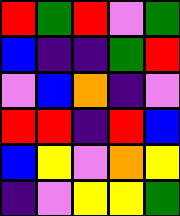[["red", "green", "red", "violet", "green"], ["blue", "indigo", "indigo", "green", "red"], ["violet", "blue", "orange", "indigo", "violet"], ["red", "red", "indigo", "red", "blue"], ["blue", "yellow", "violet", "orange", "yellow"], ["indigo", "violet", "yellow", "yellow", "green"]]